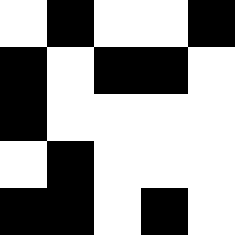[["white", "black", "white", "white", "black"], ["black", "white", "black", "black", "white"], ["black", "white", "white", "white", "white"], ["white", "black", "white", "white", "white"], ["black", "black", "white", "black", "white"]]